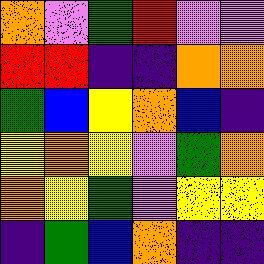[["orange", "violet", "green", "red", "violet", "violet"], ["red", "red", "indigo", "indigo", "orange", "orange"], ["green", "blue", "yellow", "orange", "blue", "indigo"], ["yellow", "orange", "yellow", "violet", "green", "orange"], ["orange", "yellow", "green", "violet", "yellow", "yellow"], ["indigo", "green", "blue", "orange", "indigo", "indigo"]]